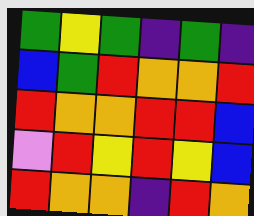[["green", "yellow", "green", "indigo", "green", "indigo"], ["blue", "green", "red", "orange", "orange", "red"], ["red", "orange", "orange", "red", "red", "blue"], ["violet", "red", "yellow", "red", "yellow", "blue"], ["red", "orange", "orange", "indigo", "red", "orange"]]